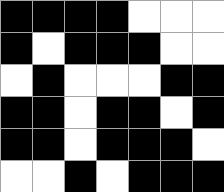[["black", "black", "black", "black", "white", "white", "white"], ["black", "white", "black", "black", "black", "white", "white"], ["white", "black", "white", "white", "white", "black", "black"], ["black", "black", "white", "black", "black", "white", "black"], ["black", "black", "white", "black", "black", "black", "white"], ["white", "white", "black", "white", "black", "black", "black"]]